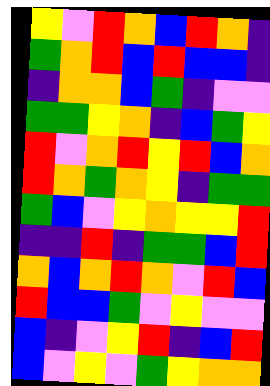[["yellow", "violet", "red", "orange", "blue", "red", "orange", "indigo"], ["green", "orange", "red", "blue", "red", "blue", "blue", "indigo"], ["indigo", "orange", "orange", "blue", "green", "indigo", "violet", "violet"], ["green", "green", "yellow", "orange", "indigo", "blue", "green", "yellow"], ["red", "violet", "orange", "red", "yellow", "red", "blue", "orange"], ["red", "orange", "green", "orange", "yellow", "indigo", "green", "green"], ["green", "blue", "violet", "yellow", "orange", "yellow", "yellow", "red"], ["indigo", "indigo", "red", "indigo", "green", "green", "blue", "red"], ["orange", "blue", "orange", "red", "orange", "violet", "red", "blue"], ["red", "blue", "blue", "green", "violet", "yellow", "violet", "violet"], ["blue", "indigo", "violet", "yellow", "red", "indigo", "blue", "red"], ["blue", "violet", "yellow", "violet", "green", "yellow", "orange", "orange"]]